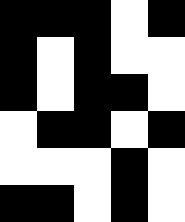[["black", "black", "black", "white", "black"], ["black", "white", "black", "white", "white"], ["black", "white", "black", "black", "white"], ["white", "black", "black", "white", "black"], ["white", "white", "white", "black", "white"], ["black", "black", "white", "black", "white"]]